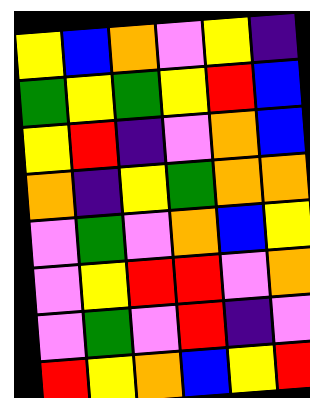[["yellow", "blue", "orange", "violet", "yellow", "indigo"], ["green", "yellow", "green", "yellow", "red", "blue"], ["yellow", "red", "indigo", "violet", "orange", "blue"], ["orange", "indigo", "yellow", "green", "orange", "orange"], ["violet", "green", "violet", "orange", "blue", "yellow"], ["violet", "yellow", "red", "red", "violet", "orange"], ["violet", "green", "violet", "red", "indigo", "violet"], ["red", "yellow", "orange", "blue", "yellow", "red"]]